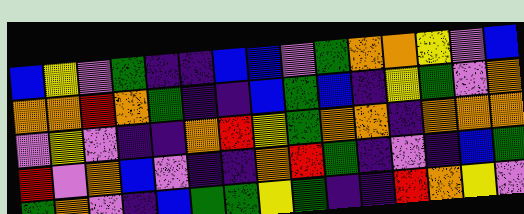[["blue", "yellow", "violet", "green", "indigo", "indigo", "blue", "blue", "violet", "green", "orange", "orange", "yellow", "violet", "blue"], ["orange", "orange", "red", "orange", "green", "indigo", "indigo", "blue", "green", "blue", "indigo", "yellow", "green", "violet", "orange"], ["violet", "yellow", "violet", "indigo", "indigo", "orange", "red", "yellow", "green", "orange", "orange", "indigo", "orange", "orange", "orange"], ["red", "violet", "orange", "blue", "violet", "indigo", "indigo", "orange", "red", "green", "indigo", "violet", "indigo", "blue", "green"], ["green", "orange", "violet", "indigo", "blue", "green", "green", "yellow", "green", "indigo", "indigo", "red", "orange", "yellow", "violet"]]